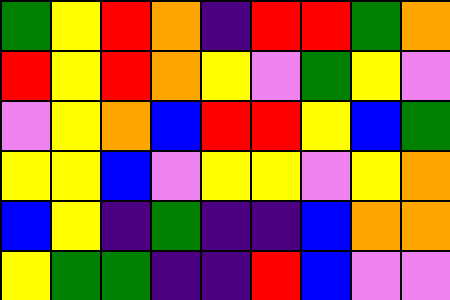[["green", "yellow", "red", "orange", "indigo", "red", "red", "green", "orange"], ["red", "yellow", "red", "orange", "yellow", "violet", "green", "yellow", "violet"], ["violet", "yellow", "orange", "blue", "red", "red", "yellow", "blue", "green"], ["yellow", "yellow", "blue", "violet", "yellow", "yellow", "violet", "yellow", "orange"], ["blue", "yellow", "indigo", "green", "indigo", "indigo", "blue", "orange", "orange"], ["yellow", "green", "green", "indigo", "indigo", "red", "blue", "violet", "violet"]]